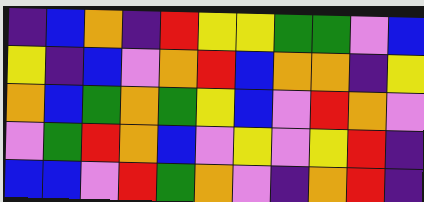[["indigo", "blue", "orange", "indigo", "red", "yellow", "yellow", "green", "green", "violet", "blue"], ["yellow", "indigo", "blue", "violet", "orange", "red", "blue", "orange", "orange", "indigo", "yellow"], ["orange", "blue", "green", "orange", "green", "yellow", "blue", "violet", "red", "orange", "violet"], ["violet", "green", "red", "orange", "blue", "violet", "yellow", "violet", "yellow", "red", "indigo"], ["blue", "blue", "violet", "red", "green", "orange", "violet", "indigo", "orange", "red", "indigo"]]